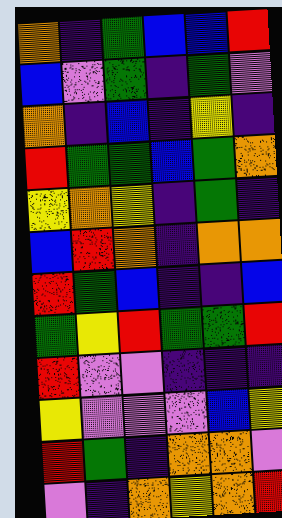[["orange", "indigo", "green", "blue", "blue", "red"], ["blue", "violet", "green", "indigo", "green", "violet"], ["orange", "indigo", "blue", "indigo", "yellow", "indigo"], ["red", "green", "green", "blue", "green", "orange"], ["yellow", "orange", "yellow", "indigo", "green", "indigo"], ["blue", "red", "orange", "indigo", "orange", "orange"], ["red", "green", "blue", "indigo", "indigo", "blue"], ["green", "yellow", "red", "green", "green", "red"], ["red", "violet", "violet", "indigo", "indigo", "indigo"], ["yellow", "violet", "violet", "violet", "blue", "yellow"], ["red", "green", "indigo", "orange", "orange", "violet"], ["violet", "indigo", "orange", "yellow", "orange", "red"]]